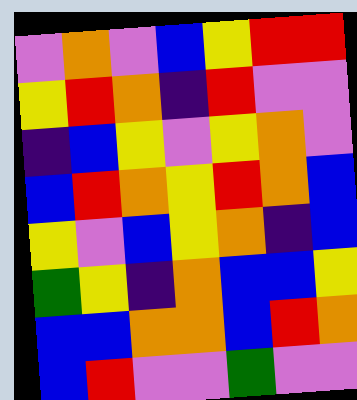[["violet", "orange", "violet", "blue", "yellow", "red", "red"], ["yellow", "red", "orange", "indigo", "red", "violet", "violet"], ["indigo", "blue", "yellow", "violet", "yellow", "orange", "violet"], ["blue", "red", "orange", "yellow", "red", "orange", "blue"], ["yellow", "violet", "blue", "yellow", "orange", "indigo", "blue"], ["green", "yellow", "indigo", "orange", "blue", "blue", "yellow"], ["blue", "blue", "orange", "orange", "blue", "red", "orange"], ["blue", "red", "violet", "violet", "green", "violet", "violet"]]